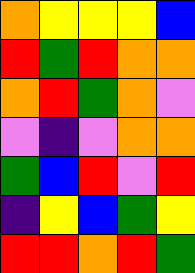[["orange", "yellow", "yellow", "yellow", "blue"], ["red", "green", "red", "orange", "orange"], ["orange", "red", "green", "orange", "violet"], ["violet", "indigo", "violet", "orange", "orange"], ["green", "blue", "red", "violet", "red"], ["indigo", "yellow", "blue", "green", "yellow"], ["red", "red", "orange", "red", "green"]]